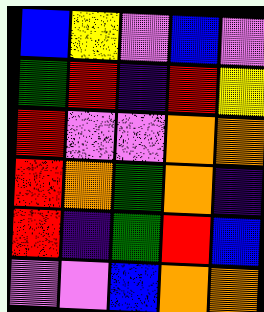[["blue", "yellow", "violet", "blue", "violet"], ["green", "red", "indigo", "red", "yellow"], ["red", "violet", "violet", "orange", "orange"], ["red", "orange", "green", "orange", "indigo"], ["red", "indigo", "green", "red", "blue"], ["violet", "violet", "blue", "orange", "orange"]]